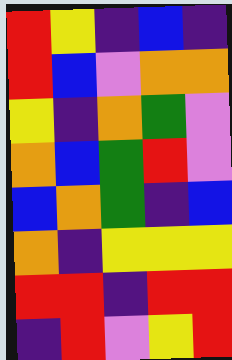[["red", "yellow", "indigo", "blue", "indigo"], ["red", "blue", "violet", "orange", "orange"], ["yellow", "indigo", "orange", "green", "violet"], ["orange", "blue", "green", "red", "violet"], ["blue", "orange", "green", "indigo", "blue"], ["orange", "indigo", "yellow", "yellow", "yellow"], ["red", "red", "indigo", "red", "red"], ["indigo", "red", "violet", "yellow", "red"]]